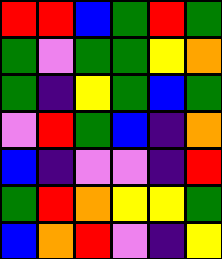[["red", "red", "blue", "green", "red", "green"], ["green", "violet", "green", "green", "yellow", "orange"], ["green", "indigo", "yellow", "green", "blue", "green"], ["violet", "red", "green", "blue", "indigo", "orange"], ["blue", "indigo", "violet", "violet", "indigo", "red"], ["green", "red", "orange", "yellow", "yellow", "green"], ["blue", "orange", "red", "violet", "indigo", "yellow"]]